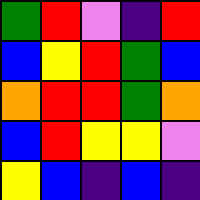[["green", "red", "violet", "indigo", "red"], ["blue", "yellow", "red", "green", "blue"], ["orange", "red", "red", "green", "orange"], ["blue", "red", "yellow", "yellow", "violet"], ["yellow", "blue", "indigo", "blue", "indigo"]]